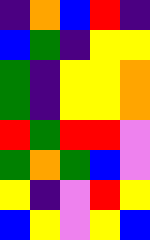[["indigo", "orange", "blue", "red", "indigo"], ["blue", "green", "indigo", "yellow", "yellow"], ["green", "indigo", "yellow", "yellow", "orange"], ["green", "indigo", "yellow", "yellow", "orange"], ["red", "green", "red", "red", "violet"], ["green", "orange", "green", "blue", "violet"], ["yellow", "indigo", "violet", "red", "yellow"], ["blue", "yellow", "violet", "yellow", "blue"]]